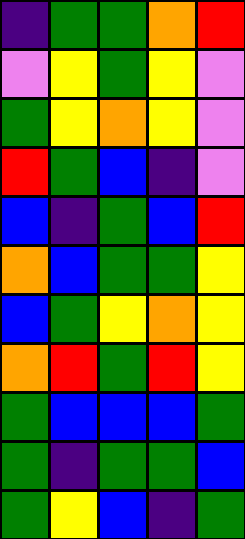[["indigo", "green", "green", "orange", "red"], ["violet", "yellow", "green", "yellow", "violet"], ["green", "yellow", "orange", "yellow", "violet"], ["red", "green", "blue", "indigo", "violet"], ["blue", "indigo", "green", "blue", "red"], ["orange", "blue", "green", "green", "yellow"], ["blue", "green", "yellow", "orange", "yellow"], ["orange", "red", "green", "red", "yellow"], ["green", "blue", "blue", "blue", "green"], ["green", "indigo", "green", "green", "blue"], ["green", "yellow", "blue", "indigo", "green"]]